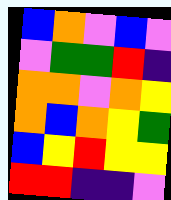[["blue", "orange", "violet", "blue", "violet"], ["violet", "green", "green", "red", "indigo"], ["orange", "orange", "violet", "orange", "yellow"], ["orange", "blue", "orange", "yellow", "green"], ["blue", "yellow", "red", "yellow", "yellow"], ["red", "red", "indigo", "indigo", "violet"]]